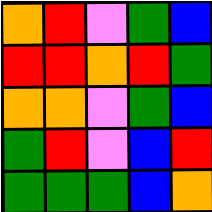[["orange", "red", "violet", "green", "blue"], ["red", "red", "orange", "red", "green"], ["orange", "orange", "violet", "green", "blue"], ["green", "red", "violet", "blue", "red"], ["green", "green", "green", "blue", "orange"]]